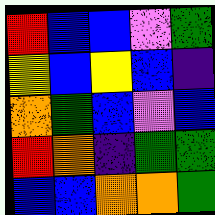[["red", "blue", "blue", "violet", "green"], ["yellow", "blue", "yellow", "blue", "indigo"], ["orange", "green", "blue", "violet", "blue"], ["red", "orange", "indigo", "green", "green"], ["blue", "blue", "orange", "orange", "green"]]